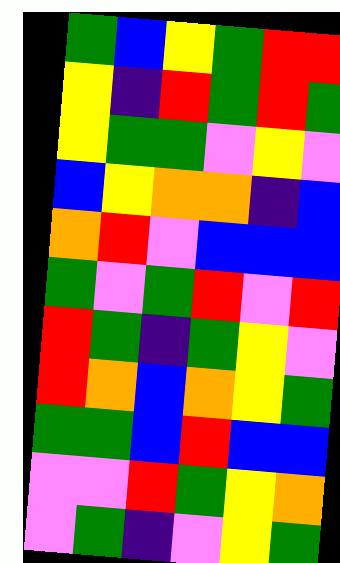[["green", "blue", "yellow", "green", "red", "red"], ["yellow", "indigo", "red", "green", "red", "green"], ["yellow", "green", "green", "violet", "yellow", "violet"], ["blue", "yellow", "orange", "orange", "indigo", "blue"], ["orange", "red", "violet", "blue", "blue", "blue"], ["green", "violet", "green", "red", "violet", "red"], ["red", "green", "indigo", "green", "yellow", "violet"], ["red", "orange", "blue", "orange", "yellow", "green"], ["green", "green", "blue", "red", "blue", "blue"], ["violet", "violet", "red", "green", "yellow", "orange"], ["violet", "green", "indigo", "violet", "yellow", "green"]]